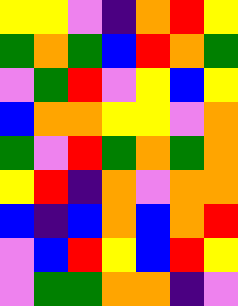[["yellow", "yellow", "violet", "indigo", "orange", "red", "yellow"], ["green", "orange", "green", "blue", "red", "orange", "green"], ["violet", "green", "red", "violet", "yellow", "blue", "yellow"], ["blue", "orange", "orange", "yellow", "yellow", "violet", "orange"], ["green", "violet", "red", "green", "orange", "green", "orange"], ["yellow", "red", "indigo", "orange", "violet", "orange", "orange"], ["blue", "indigo", "blue", "orange", "blue", "orange", "red"], ["violet", "blue", "red", "yellow", "blue", "red", "yellow"], ["violet", "green", "green", "orange", "orange", "indigo", "violet"]]